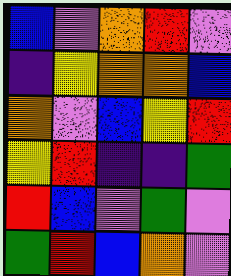[["blue", "violet", "orange", "red", "violet"], ["indigo", "yellow", "orange", "orange", "blue"], ["orange", "violet", "blue", "yellow", "red"], ["yellow", "red", "indigo", "indigo", "green"], ["red", "blue", "violet", "green", "violet"], ["green", "red", "blue", "orange", "violet"]]